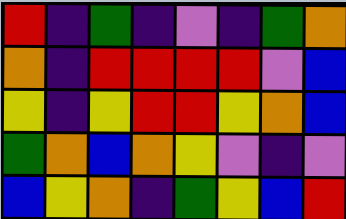[["red", "indigo", "green", "indigo", "violet", "indigo", "green", "orange"], ["orange", "indigo", "red", "red", "red", "red", "violet", "blue"], ["yellow", "indigo", "yellow", "red", "red", "yellow", "orange", "blue"], ["green", "orange", "blue", "orange", "yellow", "violet", "indigo", "violet"], ["blue", "yellow", "orange", "indigo", "green", "yellow", "blue", "red"]]